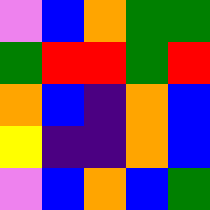[["violet", "blue", "orange", "green", "green"], ["green", "red", "red", "green", "red"], ["orange", "blue", "indigo", "orange", "blue"], ["yellow", "indigo", "indigo", "orange", "blue"], ["violet", "blue", "orange", "blue", "green"]]